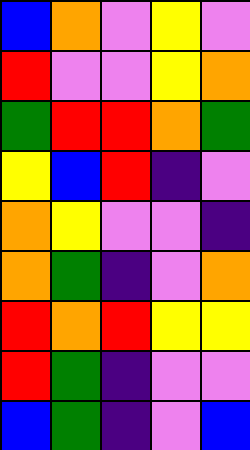[["blue", "orange", "violet", "yellow", "violet"], ["red", "violet", "violet", "yellow", "orange"], ["green", "red", "red", "orange", "green"], ["yellow", "blue", "red", "indigo", "violet"], ["orange", "yellow", "violet", "violet", "indigo"], ["orange", "green", "indigo", "violet", "orange"], ["red", "orange", "red", "yellow", "yellow"], ["red", "green", "indigo", "violet", "violet"], ["blue", "green", "indigo", "violet", "blue"]]